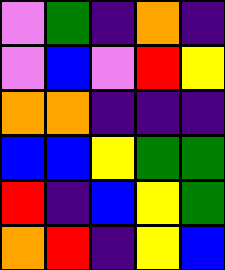[["violet", "green", "indigo", "orange", "indigo"], ["violet", "blue", "violet", "red", "yellow"], ["orange", "orange", "indigo", "indigo", "indigo"], ["blue", "blue", "yellow", "green", "green"], ["red", "indigo", "blue", "yellow", "green"], ["orange", "red", "indigo", "yellow", "blue"]]